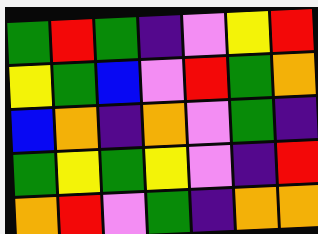[["green", "red", "green", "indigo", "violet", "yellow", "red"], ["yellow", "green", "blue", "violet", "red", "green", "orange"], ["blue", "orange", "indigo", "orange", "violet", "green", "indigo"], ["green", "yellow", "green", "yellow", "violet", "indigo", "red"], ["orange", "red", "violet", "green", "indigo", "orange", "orange"]]